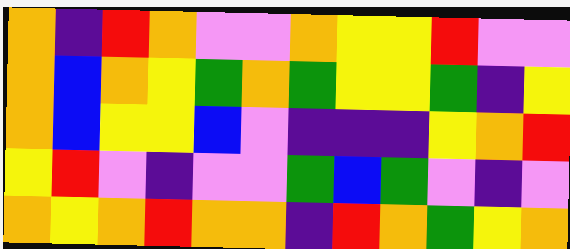[["orange", "indigo", "red", "orange", "violet", "violet", "orange", "yellow", "yellow", "red", "violet", "violet"], ["orange", "blue", "orange", "yellow", "green", "orange", "green", "yellow", "yellow", "green", "indigo", "yellow"], ["orange", "blue", "yellow", "yellow", "blue", "violet", "indigo", "indigo", "indigo", "yellow", "orange", "red"], ["yellow", "red", "violet", "indigo", "violet", "violet", "green", "blue", "green", "violet", "indigo", "violet"], ["orange", "yellow", "orange", "red", "orange", "orange", "indigo", "red", "orange", "green", "yellow", "orange"]]